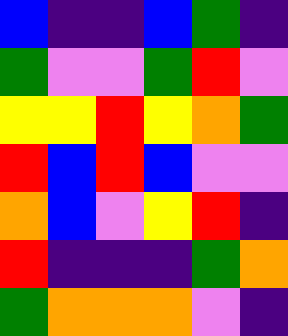[["blue", "indigo", "indigo", "blue", "green", "indigo"], ["green", "violet", "violet", "green", "red", "violet"], ["yellow", "yellow", "red", "yellow", "orange", "green"], ["red", "blue", "red", "blue", "violet", "violet"], ["orange", "blue", "violet", "yellow", "red", "indigo"], ["red", "indigo", "indigo", "indigo", "green", "orange"], ["green", "orange", "orange", "orange", "violet", "indigo"]]